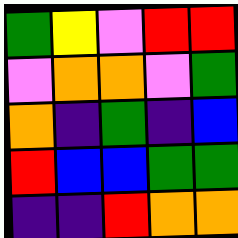[["green", "yellow", "violet", "red", "red"], ["violet", "orange", "orange", "violet", "green"], ["orange", "indigo", "green", "indigo", "blue"], ["red", "blue", "blue", "green", "green"], ["indigo", "indigo", "red", "orange", "orange"]]